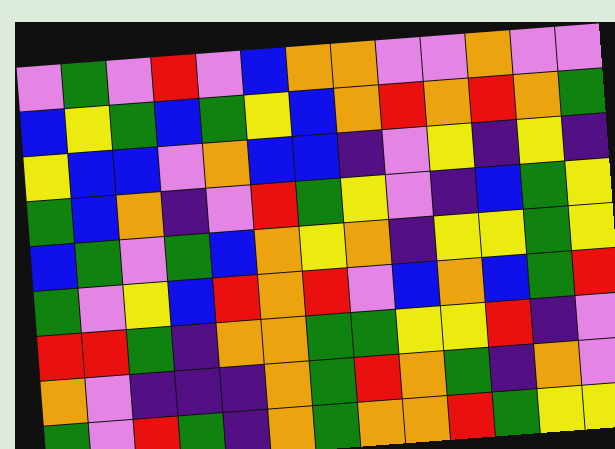[["violet", "green", "violet", "red", "violet", "blue", "orange", "orange", "violet", "violet", "orange", "violet", "violet"], ["blue", "yellow", "green", "blue", "green", "yellow", "blue", "orange", "red", "orange", "red", "orange", "green"], ["yellow", "blue", "blue", "violet", "orange", "blue", "blue", "indigo", "violet", "yellow", "indigo", "yellow", "indigo"], ["green", "blue", "orange", "indigo", "violet", "red", "green", "yellow", "violet", "indigo", "blue", "green", "yellow"], ["blue", "green", "violet", "green", "blue", "orange", "yellow", "orange", "indigo", "yellow", "yellow", "green", "yellow"], ["green", "violet", "yellow", "blue", "red", "orange", "red", "violet", "blue", "orange", "blue", "green", "red"], ["red", "red", "green", "indigo", "orange", "orange", "green", "green", "yellow", "yellow", "red", "indigo", "violet"], ["orange", "violet", "indigo", "indigo", "indigo", "orange", "green", "red", "orange", "green", "indigo", "orange", "violet"], ["green", "violet", "red", "green", "indigo", "orange", "green", "orange", "orange", "red", "green", "yellow", "yellow"]]